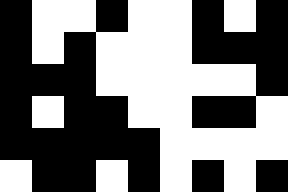[["black", "white", "white", "black", "white", "white", "black", "white", "black"], ["black", "white", "black", "white", "white", "white", "black", "black", "black"], ["black", "black", "black", "white", "white", "white", "white", "white", "black"], ["black", "white", "black", "black", "white", "white", "black", "black", "white"], ["black", "black", "black", "black", "black", "white", "white", "white", "white"], ["white", "black", "black", "white", "black", "white", "black", "white", "black"]]